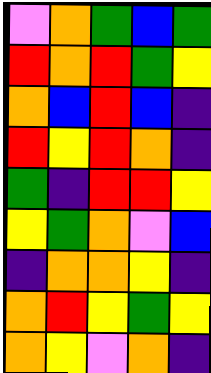[["violet", "orange", "green", "blue", "green"], ["red", "orange", "red", "green", "yellow"], ["orange", "blue", "red", "blue", "indigo"], ["red", "yellow", "red", "orange", "indigo"], ["green", "indigo", "red", "red", "yellow"], ["yellow", "green", "orange", "violet", "blue"], ["indigo", "orange", "orange", "yellow", "indigo"], ["orange", "red", "yellow", "green", "yellow"], ["orange", "yellow", "violet", "orange", "indigo"]]